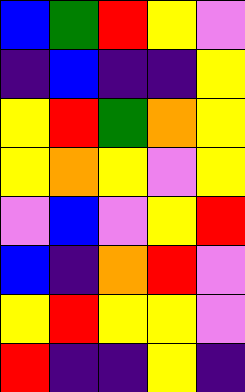[["blue", "green", "red", "yellow", "violet"], ["indigo", "blue", "indigo", "indigo", "yellow"], ["yellow", "red", "green", "orange", "yellow"], ["yellow", "orange", "yellow", "violet", "yellow"], ["violet", "blue", "violet", "yellow", "red"], ["blue", "indigo", "orange", "red", "violet"], ["yellow", "red", "yellow", "yellow", "violet"], ["red", "indigo", "indigo", "yellow", "indigo"]]